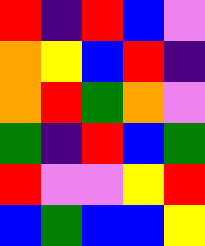[["red", "indigo", "red", "blue", "violet"], ["orange", "yellow", "blue", "red", "indigo"], ["orange", "red", "green", "orange", "violet"], ["green", "indigo", "red", "blue", "green"], ["red", "violet", "violet", "yellow", "red"], ["blue", "green", "blue", "blue", "yellow"]]